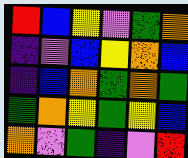[["red", "blue", "yellow", "violet", "green", "orange"], ["indigo", "violet", "blue", "yellow", "orange", "blue"], ["indigo", "blue", "orange", "green", "orange", "green"], ["green", "orange", "yellow", "green", "yellow", "blue"], ["orange", "violet", "green", "indigo", "violet", "red"]]